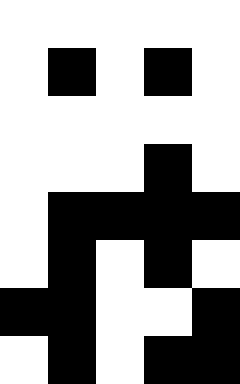[["white", "white", "white", "white", "white"], ["white", "black", "white", "black", "white"], ["white", "white", "white", "white", "white"], ["white", "white", "white", "black", "white"], ["white", "black", "black", "black", "black"], ["white", "black", "white", "black", "white"], ["black", "black", "white", "white", "black"], ["white", "black", "white", "black", "black"]]